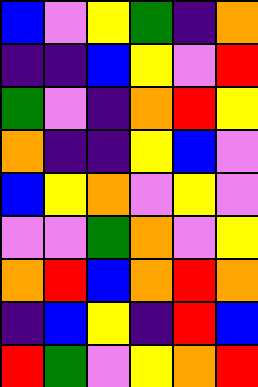[["blue", "violet", "yellow", "green", "indigo", "orange"], ["indigo", "indigo", "blue", "yellow", "violet", "red"], ["green", "violet", "indigo", "orange", "red", "yellow"], ["orange", "indigo", "indigo", "yellow", "blue", "violet"], ["blue", "yellow", "orange", "violet", "yellow", "violet"], ["violet", "violet", "green", "orange", "violet", "yellow"], ["orange", "red", "blue", "orange", "red", "orange"], ["indigo", "blue", "yellow", "indigo", "red", "blue"], ["red", "green", "violet", "yellow", "orange", "red"]]